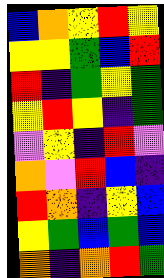[["blue", "orange", "yellow", "red", "yellow"], ["yellow", "yellow", "green", "blue", "red"], ["red", "indigo", "green", "yellow", "green"], ["yellow", "red", "yellow", "indigo", "green"], ["violet", "yellow", "indigo", "red", "violet"], ["orange", "violet", "red", "blue", "indigo"], ["red", "orange", "indigo", "yellow", "blue"], ["yellow", "green", "blue", "green", "blue"], ["orange", "indigo", "orange", "red", "green"]]